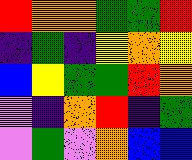[["red", "orange", "orange", "green", "green", "red"], ["indigo", "green", "indigo", "yellow", "orange", "yellow"], ["blue", "yellow", "green", "green", "red", "orange"], ["violet", "indigo", "orange", "red", "indigo", "green"], ["violet", "green", "violet", "orange", "blue", "blue"]]